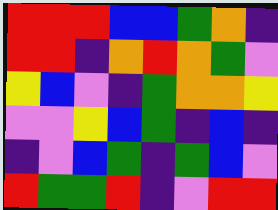[["red", "red", "red", "blue", "blue", "green", "orange", "indigo"], ["red", "red", "indigo", "orange", "red", "orange", "green", "violet"], ["yellow", "blue", "violet", "indigo", "green", "orange", "orange", "yellow"], ["violet", "violet", "yellow", "blue", "green", "indigo", "blue", "indigo"], ["indigo", "violet", "blue", "green", "indigo", "green", "blue", "violet"], ["red", "green", "green", "red", "indigo", "violet", "red", "red"]]